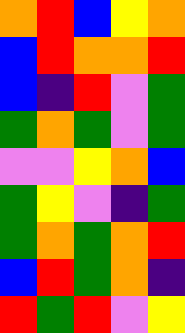[["orange", "red", "blue", "yellow", "orange"], ["blue", "red", "orange", "orange", "red"], ["blue", "indigo", "red", "violet", "green"], ["green", "orange", "green", "violet", "green"], ["violet", "violet", "yellow", "orange", "blue"], ["green", "yellow", "violet", "indigo", "green"], ["green", "orange", "green", "orange", "red"], ["blue", "red", "green", "orange", "indigo"], ["red", "green", "red", "violet", "yellow"]]